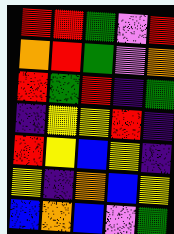[["red", "red", "green", "violet", "red"], ["orange", "red", "green", "violet", "orange"], ["red", "green", "red", "indigo", "green"], ["indigo", "yellow", "yellow", "red", "indigo"], ["red", "yellow", "blue", "yellow", "indigo"], ["yellow", "indigo", "orange", "blue", "yellow"], ["blue", "orange", "blue", "violet", "green"]]